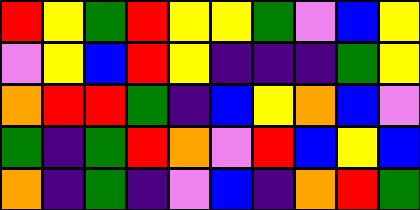[["red", "yellow", "green", "red", "yellow", "yellow", "green", "violet", "blue", "yellow"], ["violet", "yellow", "blue", "red", "yellow", "indigo", "indigo", "indigo", "green", "yellow"], ["orange", "red", "red", "green", "indigo", "blue", "yellow", "orange", "blue", "violet"], ["green", "indigo", "green", "red", "orange", "violet", "red", "blue", "yellow", "blue"], ["orange", "indigo", "green", "indigo", "violet", "blue", "indigo", "orange", "red", "green"]]